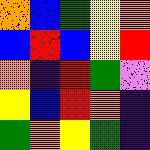[["orange", "blue", "green", "yellow", "orange"], ["blue", "red", "blue", "yellow", "red"], ["orange", "indigo", "red", "green", "violet"], ["yellow", "blue", "red", "orange", "indigo"], ["green", "orange", "yellow", "green", "indigo"]]